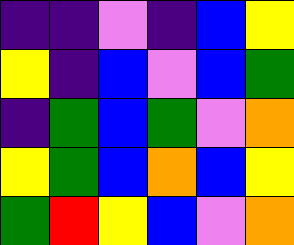[["indigo", "indigo", "violet", "indigo", "blue", "yellow"], ["yellow", "indigo", "blue", "violet", "blue", "green"], ["indigo", "green", "blue", "green", "violet", "orange"], ["yellow", "green", "blue", "orange", "blue", "yellow"], ["green", "red", "yellow", "blue", "violet", "orange"]]